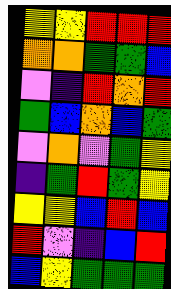[["yellow", "yellow", "red", "red", "red"], ["orange", "orange", "green", "green", "blue"], ["violet", "indigo", "red", "orange", "red"], ["green", "blue", "orange", "blue", "green"], ["violet", "orange", "violet", "green", "yellow"], ["indigo", "green", "red", "green", "yellow"], ["yellow", "yellow", "blue", "red", "blue"], ["red", "violet", "indigo", "blue", "red"], ["blue", "yellow", "green", "green", "green"]]